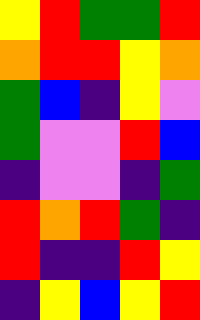[["yellow", "red", "green", "green", "red"], ["orange", "red", "red", "yellow", "orange"], ["green", "blue", "indigo", "yellow", "violet"], ["green", "violet", "violet", "red", "blue"], ["indigo", "violet", "violet", "indigo", "green"], ["red", "orange", "red", "green", "indigo"], ["red", "indigo", "indigo", "red", "yellow"], ["indigo", "yellow", "blue", "yellow", "red"]]